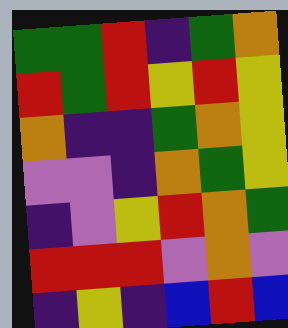[["green", "green", "red", "indigo", "green", "orange"], ["red", "green", "red", "yellow", "red", "yellow"], ["orange", "indigo", "indigo", "green", "orange", "yellow"], ["violet", "violet", "indigo", "orange", "green", "yellow"], ["indigo", "violet", "yellow", "red", "orange", "green"], ["red", "red", "red", "violet", "orange", "violet"], ["indigo", "yellow", "indigo", "blue", "red", "blue"]]